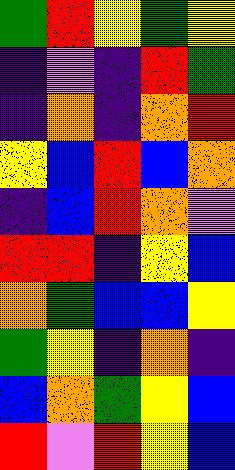[["green", "red", "yellow", "green", "yellow"], ["indigo", "violet", "indigo", "red", "green"], ["indigo", "orange", "indigo", "orange", "red"], ["yellow", "blue", "red", "blue", "orange"], ["indigo", "blue", "red", "orange", "violet"], ["red", "red", "indigo", "yellow", "blue"], ["orange", "green", "blue", "blue", "yellow"], ["green", "yellow", "indigo", "orange", "indigo"], ["blue", "orange", "green", "yellow", "blue"], ["red", "violet", "red", "yellow", "blue"]]